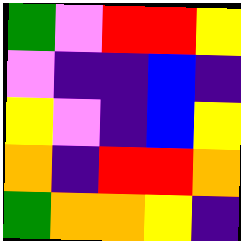[["green", "violet", "red", "red", "yellow"], ["violet", "indigo", "indigo", "blue", "indigo"], ["yellow", "violet", "indigo", "blue", "yellow"], ["orange", "indigo", "red", "red", "orange"], ["green", "orange", "orange", "yellow", "indigo"]]